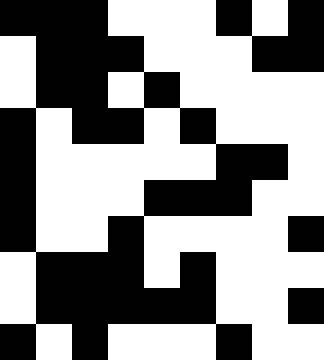[["black", "black", "black", "white", "white", "white", "black", "white", "black"], ["white", "black", "black", "black", "white", "white", "white", "black", "black"], ["white", "black", "black", "white", "black", "white", "white", "white", "white"], ["black", "white", "black", "black", "white", "black", "white", "white", "white"], ["black", "white", "white", "white", "white", "white", "black", "black", "white"], ["black", "white", "white", "white", "black", "black", "black", "white", "white"], ["black", "white", "white", "black", "white", "white", "white", "white", "black"], ["white", "black", "black", "black", "white", "black", "white", "white", "white"], ["white", "black", "black", "black", "black", "black", "white", "white", "black"], ["black", "white", "black", "white", "white", "white", "black", "white", "white"]]